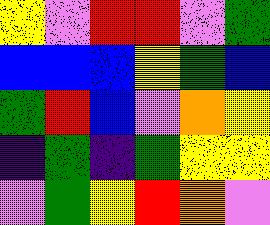[["yellow", "violet", "red", "red", "violet", "green"], ["blue", "blue", "blue", "yellow", "green", "blue"], ["green", "red", "blue", "violet", "orange", "yellow"], ["indigo", "green", "indigo", "green", "yellow", "yellow"], ["violet", "green", "yellow", "red", "orange", "violet"]]